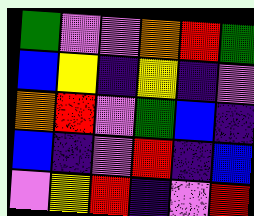[["green", "violet", "violet", "orange", "red", "green"], ["blue", "yellow", "indigo", "yellow", "indigo", "violet"], ["orange", "red", "violet", "green", "blue", "indigo"], ["blue", "indigo", "violet", "red", "indigo", "blue"], ["violet", "yellow", "red", "indigo", "violet", "red"]]